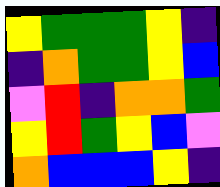[["yellow", "green", "green", "green", "yellow", "indigo"], ["indigo", "orange", "green", "green", "yellow", "blue"], ["violet", "red", "indigo", "orange", "orange", "green"], ["yellow", "red", "green", "yellow", "blue", "violet"], ["orange", "blue", "blue", "blue", "yellow", "indigo"]]